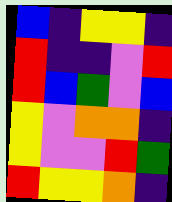[["blue", "indigo", "yellow", "yellow", "indigo"], ["red", "indigo", "indigo", "violet", "red"], ["red", "blue", "green", "violet", "blue"], ["yellow", "violet", "orange", "orange", "indigo"], ["yellow", "violet", "violet", "red", "green"], ["red", "yellow", "yellow", "orange", "indigo"]]